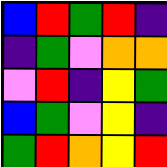[["blue", "red", "green", "red", "indigo"], ["indigo", "green", "violet", "orange", "orange"], ["violet", "red", "indigo", "yellow", "green"], ["blue", "green", "violet", "yellow", "indigo"], ["green", "red", "orange", "yellow", "red"]]